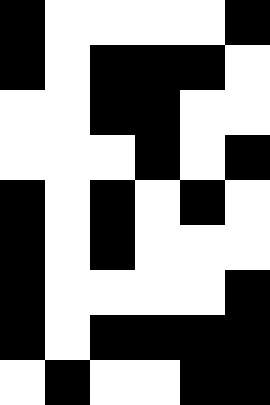[["black", "white", "white", "white", "white", "black"], ["black", "white", "black", "black", "black", "white"], ["white", "white", "black", "black", "white", "white"], ["white", "white", "white", "black", "white", "black"], ["black", "white", "black", "white", "black", "white"], ["black", "white", "black", "white", "white", "white"], ["black", "white", "white", "white", "white", "black"], ["black", "white", "black", "black", "black", "black"], ["white", "black", "white", "white", "black", "black"]]